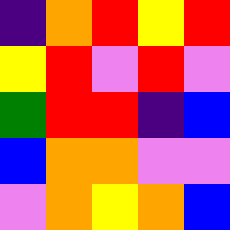[["indigo", "orange", "red", "yellow", "red"], ["yellow", "red", "violet", "red", "violet"], ["green", "red", "red", "indigo", "blue"], ["blue", "orange", "orange", "violet", "violet"], ["violet", "orange", "yellow", "orange", "blue"]]